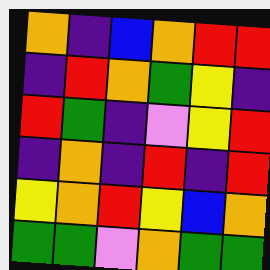[["orange", "indigo", "blue", "orange", "red", "red"], ["indigo", "red", "orange", "green", "yellow", "indigo"], ["red", "green", "indigo", "violet", "yellow", "red"], ["indigo", "orange", "indigo", "red", "indigo", "red"], ["yellow", "orange", "red", "yellow", "blue", "orange"], ["green", "green", "violet", "orange", "green", "green"]]